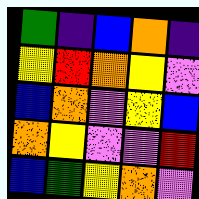[["green", "indigo", "blue", "orange", "indigo"], ["yellow", "red", "orange", "yellow", "violet"], ["blue", "orange", "violet", "yellow", "blue"], ["orange", "yellow", "violet", "violet", "red"], ["blue", "green", "yellow", "orange", "violet"]]